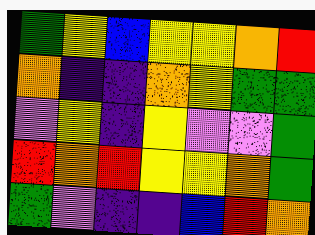[["green", "yellow", "blue", "yellow", "yellow", "orange", "red"], ["orange", "indigo", "indigo", "orange", "yellow", "green", "green"], ["violet", "yellow", "indigo", "yellow", "violet", "violet", "green"], ["red", "orange", "red", "yellow", "yellow", "orange", "green"], ["green", "violet", "indigo", "indigo", "blue", "red", "orange"]]